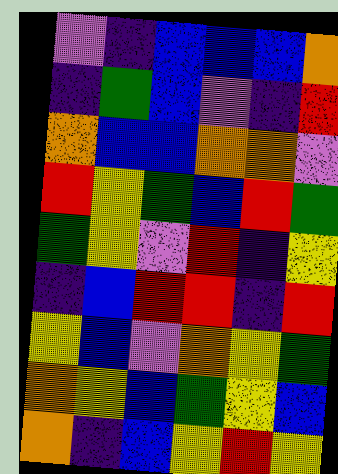[["violet", "indigo", "blue", "blue", "blue", "orange"], ["indigo", "green", "blue", "violet", "indigo", "red"], ["orange", "blue", "blue", "orange", "orange", "violet"], ["red", "yellow", "green", "blue", "red", "green"], ["green", "yellow", "violet", "red", "indigo", "yellow"], ["indigo", "blue", "red", "red", "indigo", "red"], ["yellow", "blue", "violet", "orange", "yellow", "green"], ["orange", "yellow", "blue", "green", "yellow", "blue"], ["orange", "indigo", "blue", "yellow", "red", "yellow"]]